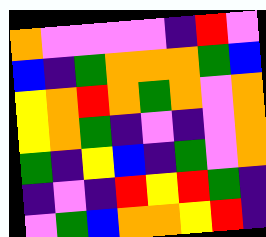[["orange", "violet", "violet", "violet", "violet", "indigo", "red", "violet"], ["blue", "indigo", "green", "orange", "orange", "orange", "green", "blue"], ["yellow", "orange", "red", "orange", "green", "orange", "violet", "orange"], ["yellow", "orange", "green", "indigo", "violet", "indigo", "violet", "orange"], ["green", "indigo", "yellow", "blue", "indigo", "green", "violet", "orange"], ["indigo", "violet", "indigo", "red", "yellow", "red", "green", "indigo"], ["violet", "green", "blue", "orange", "orange", "yellow", "red", "indigo"]]